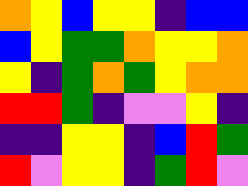[["orange", "yellow", "blue", "yellow", "yellow", "indigo", "blue", "blue"], ["blue", "yellow", "green", "green", "orange", "yellow", "yellow", "orange"], ["yellow", "indigo", "green", "orange", "green", "yellow", "orange", "orange"], ["red", "red", "green", "indigo", "violet", "violet", "yellow", "indigo"], ["indigo", "indigo", "yellow", "yellow", "indigo", "blue", "red", "green"], ["red", "violet", "yellow", "yellow", "indigo", "green", "red", "violet"]]